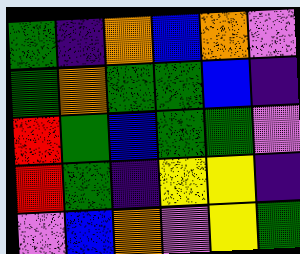[["green", "indigo", "orange", "blue", "orange", "violet"], ["green", "orange", "green", "green", "blue", "indigo"], ["red", "green", "blue", "green", "green", "violet"], ["red", "green", "indigo", "yellow", "yellow", "indigo"], ["violet", "blue", "orange", "violet", "yellow", "green"]]